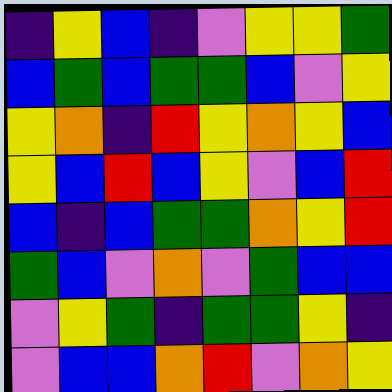[["indigo", "yellow", "blue", "indigo", "violet", "yellow", "yellow", "green"], ["blue", "green", "blue", "green", "green", "blue", "violet", "yellow"], ["yellow", "orange", "indigo", "red", "yellow", "orange", "yellow", "blue"], ["yellow", "blue", "red", "blue", "yellow", "violet", "blue", "red"], ["blue", "indigo", "blue", "green", "green", "orange", "yellow", "red"], ["green", "blue", "violet", "orange", "violet", "green", "blue", "blue"], ["violet", "yellow", "green", "indigo", "green", "green", "yellow", "indigo"], ["violet", "blue", "blue", "orange", "red", "violet", "orange", "yellow"]]